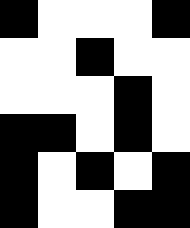[["black", "white", "white", "white", "black"], ["white", "white", "black", "white", "white"], ["white", "white", "white", "black", "white"], ["black", "black", "white", "black", "white"], ["black", "white", "black", "white", "black"], ["black", "white", "white", "black", "black"]]